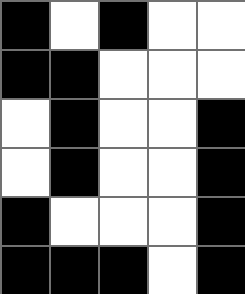[["black", "white", "black", "white", "white"], ["black", "black", "white", "white", "white"], ["white", "black", "white", "white", "black"], ["white", "black", "white", "white", "black"], ["black", "white", "white", "white", "black"], ["black", "black", "black", "white", "black"]]